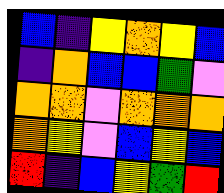[["blue", "indigo", "yellow", "orange", "yellow", "blue"], ["indigo", "orange", "blue", "blue", "green", "violet"], ["orange", "orange", "violet", "orange", "orange", "orange"], ["orange", "yellow", "violet", "blue", "yellow", "blue"], ["red", "indigo", "blue", "yellow", "green", "red"]]